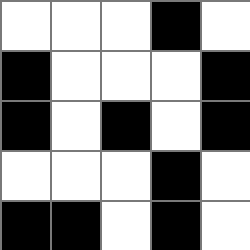[["white", "white", "white", "black", "white"], ["black", "white", "white", "white", "black"], ["black", "white", "black", "white", "black"], ["white", "white", "white", "black", "white"], ["black", "black", "white", "black", "white"]]